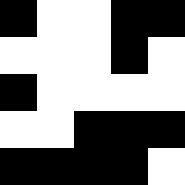[["black", "white", "white", "black", "black"], ["white", "white", "white", "black", "white"], ["black", "white", "white", "white", "white"], ["white", "white", "black", "black", "black"], ["black", "black", "black", "black", "white"]]